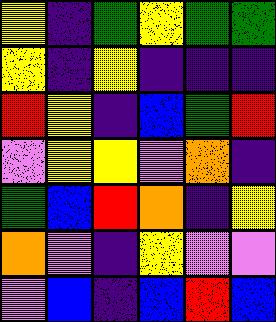[["yellow", "indigo", "green", "yellow", "green", "green"], ["yellow", "indigo", "yellow", "indigo", "indigo", "indigo"], ["red", "yellow", "indigo", "blue", "green", "red"], ["violet", "yellow", "yellow", "violet", "orange", "indigo"], ["green", "blue", "red", "orange", "indigo", "yellow"], ["orange", "violet", "indigo", "yellow", "violet", "violet"], ["violet", "blue", "indigo", "blue", "red", "blue"]]